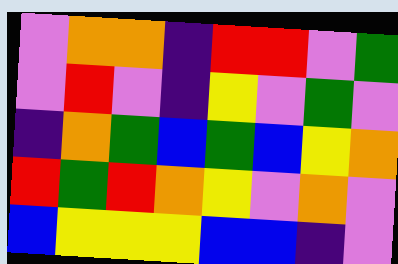[["violet", "orange", "orange", "indigo", "red", "red", "violet", "green"], ["violet", "red", "violet", "indigo", "yellow", "violet", "green", "violet"], ["indigo", "orange", "green", "blue", "green", "blue", "yellow", "orange"], ["red", "green", "red", "orange", "yellow", "violet", "orange", "violet"], ["blue", "yellow", "yellow", "yellow", "blue", "blue", "indigo", "violet"]]